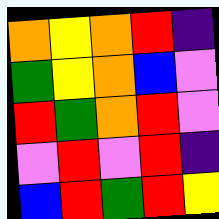[["orange", "yellow", "orange", "red", "indigo"], ["green", "yellow", "orange", "blue", "violet"], ["red", "green", "orange", "red", "violet"], ["violet", "red", "violet", "red", "indigo"], ["blue", "red", "green", "red", "yellow"]]